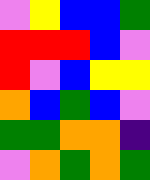[["violet", "yellow", "blue", "blue", "green"], ["red", "red", "red", "blue", "violet"], ["red", "violet", "blue", "yellow", "yellow"], ["orange", "blue", "green", "blue", "violet"], ["green", "green", "orange", "orange", "indigo"], ["violet", "orange", "green", "orange", "green"]]